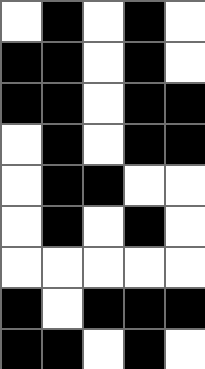[["white", "black", "white", "black", "white"], ["black", "black", "white", "black", "white"], ["black", "black", "white", "black", "black"], ["white", "black", "white", "black", "black"], ["white", "black", "black", "white", "white"], ["white", "black", "white", "black", "white"], ["white", "white", "white", "white", "white"], ["black", "white", "black", "black", "black"], ["black", "black", "white", "black", "white"]]